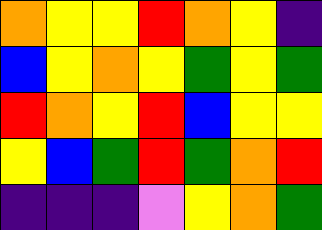[["orange", "yellow", "yellow", "red", "orange", "yellow", "indigo"], ["blue", "yellow", "orange", "yellow", "green", "yellow", "green"], ["red", "orange", "yellow", "red", "blue", "yellow", "yellow"], ["yellow", "blue", "green", "red", "green", "orange", "red"], ["indigo", "indigo", "indigo", "violet", "yellow", "orange", "green"]]